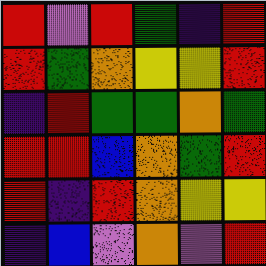[["red", "violet", "red", "green", "indigo", "red"], ["red", "green", "orange", "yellow", "yellow", "red"], ["indigo", "red", "green", "green", "orange", "green"], ["red", "red", "blue", "orange", "green", "red"], ["red", "indigo", "red", "orange", "yellow", "yellow"], ["indigo", "blue", "violet", "orange", "violet", "red"]]